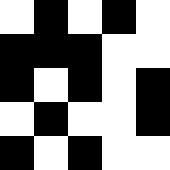[["white", "black", "white", "black", "white"], ["black", "black", "black", "white", "white"], ["black", "white", "black", "white", "black"], ["white", "black", "white", "white", "black"], ["black", "white", "black", "white", "white"]]